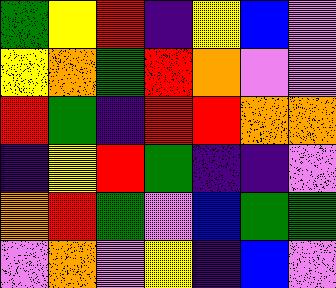[["green", "yellow", "red", "indigo", "yellow", "blue", "violet"], ["yellow", "orange", "green", "red", "orange", "violet", "violet"], ["red", "green", "indigo", "red", "red", "orange", "orange"], ["indigo", "yellow", "red", "green", "indigo", "indigo", "violet"], ["orange", "red", "green", "violet", "blue", "green", "green"], ["violet", "orange", "violet", "yellow", "indigo", "blue", "violet"]]